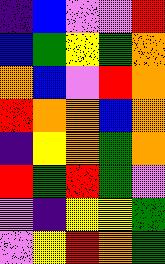[["indigo", "blue", "violet", "violet", "red"], ["blue", "green", "yellow", "green", "orange"], ["orange", "blue", "violet", "red", "orange"], ["red", "orange", "orange", "blue", "orange"], ["indigo", "yellow", "orange", "green", "orange"], ["red", "green", "red", "green", "violet"], ["violet", "indigo", "yellow", "yellow", "green"], ["violet", "yellow", "red", "orange", "green"]]